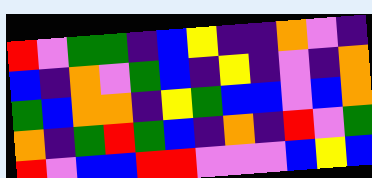[["red", "violet", "green", "green", "indigo", "blue", "yellow", "indigo", "indigo", "orange", "violet", "indigo"], ["blue", "indigo", "orange", "violet", "green", "blue", "indigo", "yellow", "indigo", "violet", "indigo", "orange"], ["green", "blue", "orange", "orange", "indigo", "yellow", "green", "blue", "blue", "violet", "blue", "orange"], ["orange", "indigo", "green", "red", "green", "blue", "indigo", "orange", "indigo", "red", "violet", "green"], ["red", "violet", "blue", "blue", "red", "red", "violet", "violet", "violet", "blue", "yellow", "blue"]]